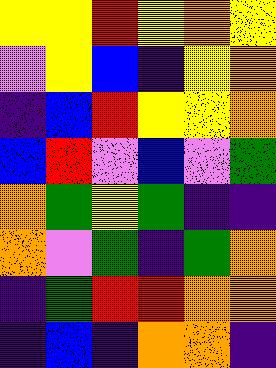[["yellow", "yellow", "red", "yellow", "orange", "yellow"], ["violet", "yellow", "blue", "indigo", "yellow", "orange"], ["indigo", "blue", "red", "yellow", "yellow", "orange"], ["blue", "red", "violet", "blue", "violet", "green"], ["orange", "green", "yellow", "green", "indigo", "indigo"], ["orange", "violet", "green", "indigo", "green", "orange"], ["indigo", "green", "red", "red", "orange", "orange"], ["indigo", "blue", "indigo", "orange", "orange", "indigo"]]